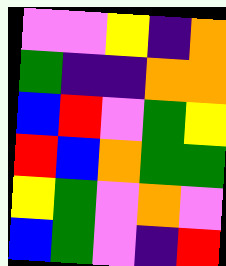[["violet", "violet", "yellow", "indigo", "orange"], ["green", "indigo", "indigo", "orange", "orange"], ["blue", "red", "violet", "green", "yellow"], ["red", "blue", "orange", "green", "green"], ["yellow", "green", "violet", "orange", "violet"], ["blue", "green", "violet", "indigo", "red"]]